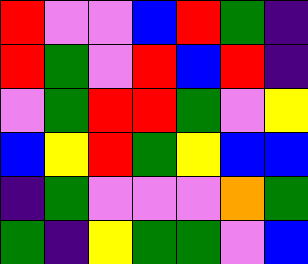[["red", "violet", "violet", "blue", "red", "green", "indigo"], ["red", "green", "violet", "red", "blue", "red", "indigo"], ["violet", "green", "red", "red", "green", "violet", "yellow"], ["blue", "yellow", "red", "green", "yellow", "blue", "blue"], ["indigo", "green", "violet", "violet", "violet", "orange", "green"], ["green", "indigo", "yellow", "green", "green", "violet", "blue"]]